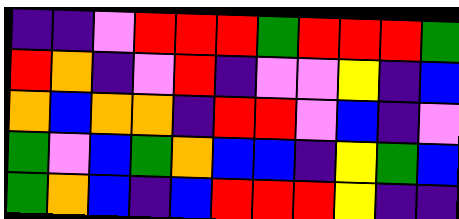[["indigo", "indigo", "violet", "red", "red", "red", "green", "red", "red", "red", "green"], ["red", "orange", "indigo", "violet", "red", "indigo", "violet", "violet", "yellow", "indigo", "blue"], ["orange", "blue", "orange", "orange", "indigo", "red", "red", "violet", "blue", "indigo", "violet"], ["green", "violet", "blue", "green", "orange", "blue", "blue", "indigo", "yellow", "green", "blue"], ["green", "orange", "blue", "indigo", "blue", "red", "red", "red", "yellow", "indigo", "indigo"]]